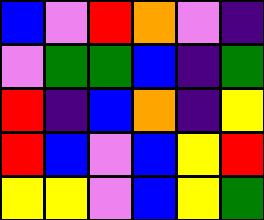[["blue", "violet", "red", "orange", "violet", "indigo"], ["violet", "green", "green", "blue", "indigo", "green"], ["red", "indigo", "blue", "orange", "indigo", "yellow"], ["red", "blue", "violet", "blue", "yellow", "red"], ["yellow", "yellow", "violet", "blue", "yellow", "green"]]